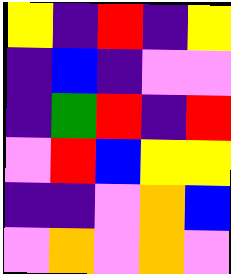[["yellow", "indigo", "red", "indigo", "yellow"], ["indigo", "blue", "indigo", "violet", "violet"], ["indigo", "green", "red", "indigo", "red"], ["violet", "red", "blue", "yellow", "yellow"], ["indigo", "indigo", "violet", "orange", "blue"], ["violet", "orange", "violet", "orange", "violet"]]